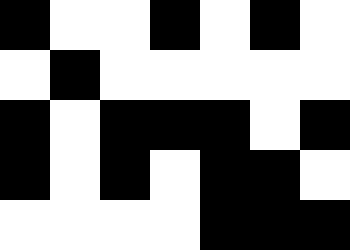[["black", "white", "white", "black", "white", "black", "white"], ["white", "black", "white", "white", "white", "white", "white"], ["black", "white", "black", "black", "black", "white", "black"], ["black", "white", "black", "white", "black", "black", "white"], ["white", "white", "white", "white", "black", "black", "black"]]